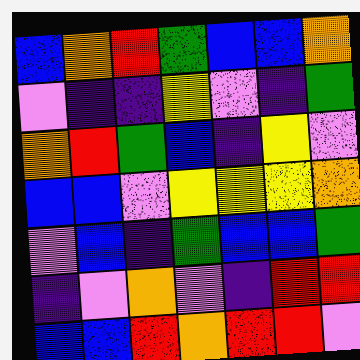[["blue", "orange", "red", "green", "blue", "blue", "orange"], ["violet", "indigo", "indigo", "yellow", "violet", "indigo", "green"], ["orange", "red", "green", "blue", "indigo", "yellow", "violet"], ["blue", "blue", "violet", "yellow", "yellow", "yellow", "orange"], ["violet", "blue", "indigo", "green", "blue", "blue", "green"], ["indigo", "violet", "orange", "violet", "indigo", "red", "red"], ["blue", "blue", "red", "orange", "red", "red", "violet"]]